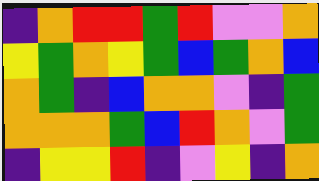[["indigo", "orange", "red", "red", "green", "red", "violet", "violet", "orange"], ["yellow", "green", "orange", "yellow", "green", "blue", "green", "orange", "blue"], ["orange", "green", "indigo", "blue", "orange", "orange", "violet", "indigo", "green"], ["orange", "orange", "orange", "green", "blue", "red", "orange", "violet", "green"], ["indigo", "yellow", "yellow", "red", "indigo", "violet", "yellow", "indigo", "orange"]]